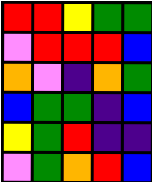[["red", "red", "yellow", "green", "green"], ["violet", "red", "red", "red", "blue"], ["orange", "violet", "indigo", "orange", "green"], ["blue", "green", "green", "indigo", "blue"], ["yellow", "green", "red", "indigo", "indigo"], ["violet", "green", "orange", "red", "blue"]]